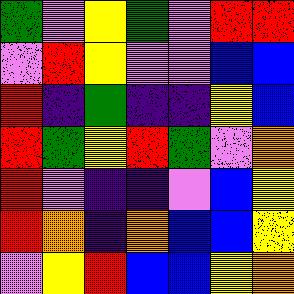[["green", "violet", "yellow", "green", "violet", "red", "red"], ["violet", "red", "yellow", "violet", "violet", "blue", "blue"], ["red", "indigo", "green", "indigo", "indigo", "yellow", "blue"], ["red", "green", "yellow", "red", "green", "violet", "orange"], ["red", "violet", "indigo", "indigo", "violet", "blue", "yellow"], ["red", "orange", "indigo", "orange", "blue", "blue", "yellow"], ["violet", "yellow", "red", "blue", "blue", "yellow", "orange"]]